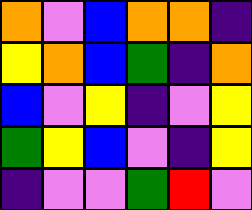[["orange", "violet", "blue", "orange", "orange", "indigo"], ["yellow", "orange", "blue", "green", "indigo", "orange"], ["blue", "violet", "yellow", "indigo", "violet", "yellow"], ["green", "yellow", "blue", "violet", "indigo", "yellow"], ["indigo", "violet", "violet", "green", "red", "violet"]]